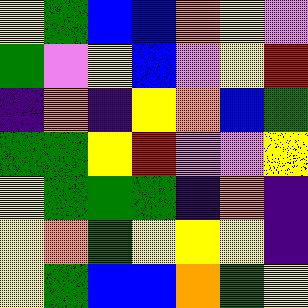[["yellow", "green", "blue", "blue", "orange", "yellow", "violet"], ["green", "violet", "yellow", "blue", "violet", "yellow", "red"], ["indigo", "orange", "indigo", "yellow", "orange", "blue", "green"], ["green", "green", "yellow", "red", "violet", "violet", "yellow"], ["yellow", "green", "green", "green", "indigo", "orange", "indigo"], ["yellow", "orange", "green", "yellow", "yellow", "yellow", "indigo"], ["yellow", "green", "blue", "blue", "orange", "green", "yellow"]]